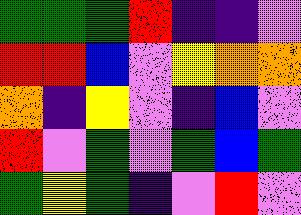[["green", "green", "green", "red", "indigo", "indigo", "violet"], ["red", "red", "blue", "violet", "yellow", "orange", "orange"], ["orange", "indigo", "yellow", "violet", "indigo", "blue", "violet"], ["red", "violet", "green", "violet", "green", "blue", "green"], ["green", "yellow", "green", "indigo", "violet", "red", "violet"]]